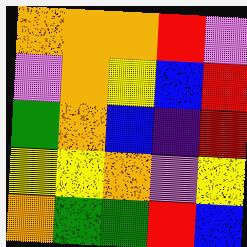[["orange", "orange", "orange", "red", "violet"], ["violet", "orange", "yellow", "blue", "red"], ["green", "orange", "blue", "indigo", "red"], ["yellow", "yellow", "orange", "violet", "yellow"], ["orange", "green", "green", "red", "blue"]]